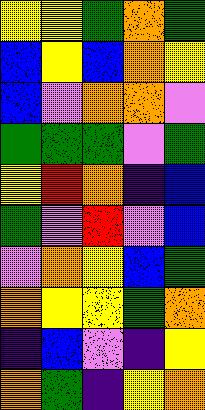[["yellow", "yellow", "green", "orange", "green"], ["blue", "yellow", "blue", "orange", "yellow"], ["blue", "violet", "orange", "orange", "violet"], ["green", "green", "green", "violet", "green"], ["yellow", "red", "orange", "indigo", "blue"], ["green", "violet", "red", "violet", "blue"], ["violet", "orange", "yellow", "blue", "green"], ["orange", "yellow", "yellow", "green", "orange"], ["indigo", "blue", "violet", "indigo", "yellow"], ["orange", "green", "indigo", "yellow", "orange"]]